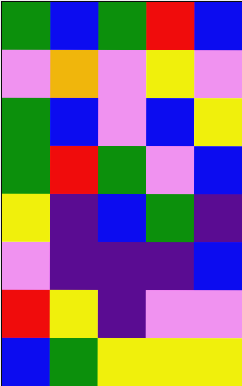[["green", "blue", "green", "red", "blue"], ["violet", "orange", "violet", "yellow", "violet"], ["green", "blue", "violet", "blue", "yellow"], ["green", "red", "green", "violet", "blue"], ["yellow", "indigo", "blue", "green", "indigo"], ["violet", "indigo", "indigo", "indigo", "blue"], ["red", "yellow", "indigo", "violet", "violet"], ["blue", "green", "yellow", "yellow", "yellow"]]